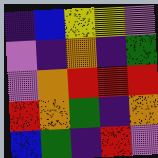[["indigo", "blue", "yellow", "yellow", "violet"], ["violet", "indigo", "orange", "indigo", "green"], ["violet", "orange", "red", "red", "red"], ["red", "orange", "green", "indigo", "orange"], ["blue", "green", "indigo", "red", "violet"]]